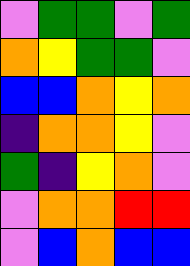[["violet", "green", "green", "violet", "green"], ["orange", "yellow", "green", "green", "violet"], ["blue", "blue", "orange", "yellow", "orange"], ["indigo", "orange", "orange", "yellow", "violet"], ["green", "indigo", "yellow", "orange", "violet"], ["violet", "orange", "orange", "red", "red"], ["violet", "blue", "orange", "blue", "blue"]]